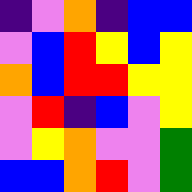[["indigo", "violet", "orange", "indigo", "blue", "blue"], ["violet", "blue", "red", "yellow", "blue", "yellow"], ["orange", "blue", "red", "red", "yellow", "yellow"], ["violet", "red", "indigo", "blue", "violet", "yellow"], ["violet", "yellow", "orange", "violet", "violet", "green"], ["blue", "blue", "orange", "red", "violet", "green"]]